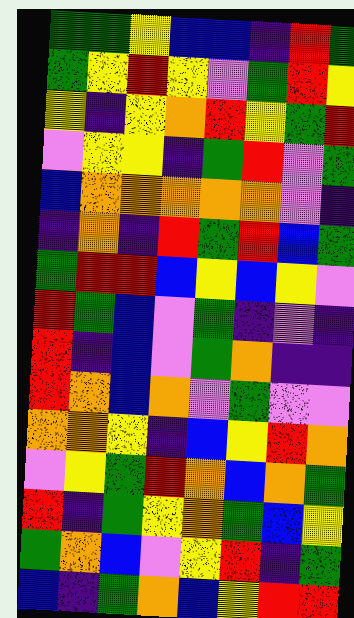[["green", "green", "yellow", "blue", "blue", "indigo", "red", "green"], ["green", "yellow", "red", "yellow", "violet", "green", "red", "yellow"], ["yellow", "indigo", "yellow", "orange", "red", "yellow", "green", "red"], ["violet", "yellow", "yellow", "indigo", "green", "red", "violet", "green"], ["blue", "orange", "orange", "orange", "orange", "orange", "violet", "indigo"], ["indigo", "orange", "indigo", "red", "green", "red", "blue", "green"], ["green", "red", "red", "blue", "yellow", "blue", "yellow", "violet"], ["red", "green", "blue", "violet", "green", "indigo", "violet", "indigo"], ["red", "indigo", "blue", "violet", "green", "orange", "indigo", "indigo"], ["red", "orange", "blue", "orange", "violet", "green", "violet", "violet"], ["orange", "orange", "yellow", "indigo", "blue", "yellow", "red", "orange"], ["violet", "yellow", "green", "red", "orange", "blue", "orange", "green"], ["red", "indigo", "green", "yellow", "orange", "green", "blue", "yellow"], ["green", "orange", "blue", "violet", "yellow", "red", "indigo", "green"], ["blue", "indigo", "green", "orange", "blue", "yellow", "red", "red"]]